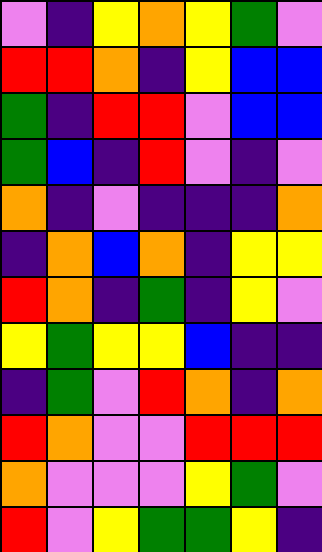[["violet", "indigo", "yellow", "orange", "yellow", "green", "violet"], ["red", "red", "orange", "indigo", "yellow", "blue", "blue"], ["green", "indigo", "red", "red", "violet", "blue", "blue"], ["green", "blue", "indigo", "red", "violet", "indigo", "violet"], ["orange", "indigo", "violet", "indigo", "indigo", "indigo", "orange"], ["indigo", "orange", "blue", "orange", "indigo", "yellow", "yellow"], ["red", "orange", "indigo", "green", "indigo", "yellow", "violet"], ["yellow", "green", "yellow", "yellow", "blue", "indigo", "indigo"], ["indigo", "green", "violet", "red", "orange", "indigo", "orange"], ["red", "orange", "violet", "violet", "red", "red", "red"], ["orange", "violet", "violet", "violet", "yellow", "green", "violet"], ["red", "violet", "yellow", "green", "green", "yellow", "indigo"]]